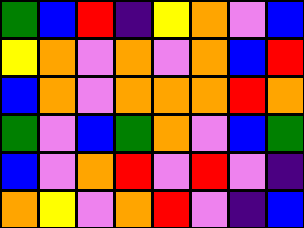[["green", "blue", "red", "indigo", "yellow", "orange", "violet", "blue"], ["yellow", "orange", "violet", "orange", "violet", "orange", "blue", "red"], ["blue", "orange", "violet", "orange", "orange", "orange", "red", "orange"], ["green", "violet", "blue", "green", "orange", "violet", "blue", "green"], ["blue", "violet", "orange", "red", "violet", "red", "violet", "indigo"], ["orange", "yellow", "violet", "orange", "red", "violet", "indigo", "blue"]]